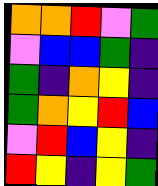[["orange", "orange", "red", "violet", "green"], ["violet", "blue", "blue", "green", "indigo"], ["green", "indigo", "orange", "yellow", "indigo"], ["green", "orange", "yellow", "red", "blue"], ["violet", "red", "blue", "yellow", "indigo"], ["red", "yellow", "indigo", "yellow", "green"]]